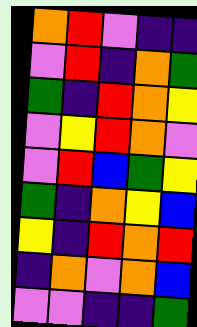[["orange", "red", "violet", "indigo", "indigo"], ["violet", "red", "indigo", "orange", "green"], ["green", "indigo", "red", "orange", "yellow"], ["violet", "yellow", "red", "orange", "violet"], ["violet", "red", "blue", "green", "yellow"], ["green", "indigo", "orange", "yellow", "blue"], ["yellow", "indigo", "red", "orange", "red"], ["indigo", "orange", "violet", "orange", "blue"], ["violet", "violet", "indigo", "indigo", "green"]]